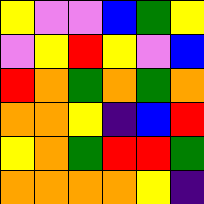[["yellow", "violet", "violet", "blue", "green", "yellow"], ["violet", "yellow", "red", "yellow", "violet", "blue"], ["red", "orange", "green", "orange", "green", "orange"], ["orange", "orange", "yellow", "indigo", "blue", "red"], ["yellow", "orange", "green", "red", "red", "green"], ["orange", "orange", "orange", "orange", "yellow", "indigo"]]